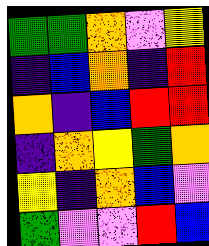[["green", "green", "orange", "violet", "yellow"], ["indigo", "blue", "orange", "indigo", "red"], ["orange", "indigo", "blue", "red", "red"], ["indigo", "orange", "yellow", "green", "orange"], ["yellow", "indigo", "orange", "blue", "violet"], ["green", "violet", "violet", "red", "blue"]]